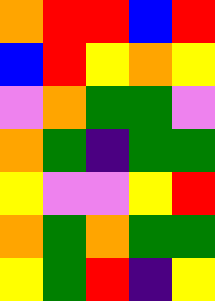[["orange", "red", "red", "blue", "red"], ["blue", "red", "yellow", "orange", "yellow"], ["violet", "orange", "green", "green", "violet"], ["orange", "green", "indigo", "green", "green"], ["yellow", "violet", "violet", "yellow", "red"], ["orange", "green", "orange", "green", "green"], ["yellow", "green", "red", "indigo", "yellow"]]